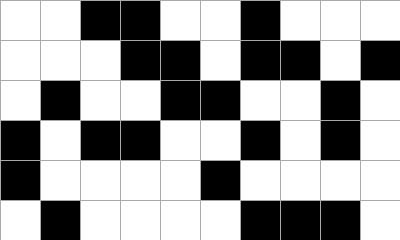[["white", "white", "black", "black", "white", "white", "black", "white", "white", "white"], ["white", "white", "white", "black", "black", "white", "black", "black", "white", "black"], ["white", "black", "white", "white", "black", "black", "white", "white", "black", "white"], ["black", "white", "black", "black", "white", "white", "black", "white", "black", "white"], ["black", "white", "white", "white", "white", "black", "white", "white", "white", "white"], ["white", "black", "white", "white", "white", "white", "black", "black", "black", "white"]]